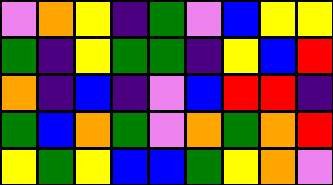[["violet", "orange", "yellow", "indigo", "green", "violet", "blue", "yellow", "yellow"], ["green", "indigo", "yellow", "green", "green", "indigo", "yellow", "blue", "red"], ["orange", "indigo", "blue", "indigo", "violet", "blue", "red", "red", "indigo"], ["green", "blue", "orange", "green", "violet", "orange", "green", "orange", "red"], ["yellow", "green", "yellow", "blue", "blue", "green", "yellow", "orange", "violet"]]